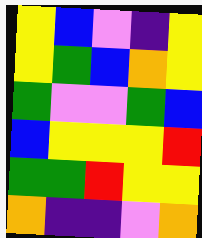[["yellow", "blue", "violet", "indigo", "yellow"], ["yellow", "green", "blue", "orange", "yellow"], ["green", "violet", "violet", "green", "blue"], ["blue", "yellow", "yellow", "yellow", "red"], ["green", "green", "red", "yellow", "yellow"], ["orange", "indigo", "indigo", "violet", "orange"]]